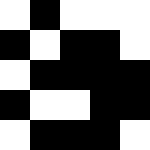[["white", "black", "white", "white", "white"], ["black", "white", "black", "black", "white"], ["white", "black", "black", "black", "black"], ["black", "white", "white", "black", "black"], ["white", "black", "black", "black", "white"]]